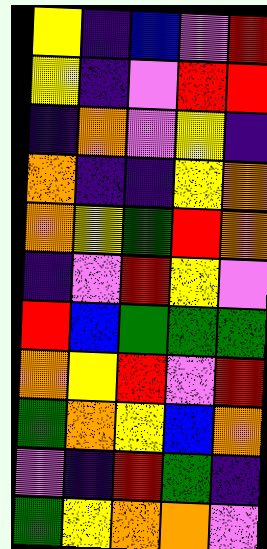[["yellow", "indigo", "blue", "violet", "red"], ["yellow", "indigo", "violet", "red", "red"], ["indigo", "orange", "violet", "yellow", "indigo"], ["orange", "indigo", "indigo", "yellow", "orange"], ["orange", "yellow", "green", "red", "orange"], ["indigo", "violet", "red", "yellow", "violet"], ["red", "blue", "green", "green", "green"], ["orange", "yellow", "red", "violet", "red"], ["green", "orange", "yellow", "blue", "orange"], ["violet", "indigo", "red", "green", "indigo"], ["green", "yellow", "orange", "orange", "violet"]]